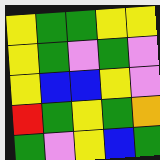[["yellow", "green", "green", "yellow", "yellow"], ["yellow", "green", "violet", "green", "violet"], ["yellow", "blue", "blue", "yellow", "violet"], ["red", "green", "yellow", "green", "orange"], ["green", "violet", "yellow", "blue", "green"]]